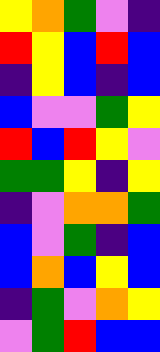[["yellow", "orange", "green", "violet", "indigo"], ["red", "yellow", "blue", "red", "blue"], ["indigo", "yellow", "blue", "indigo", "blue"], ["blue", "violet", "violet", "green", "yellow"], ["red", "blue", "red", "yellow", "violet"], ["green", "green", "yellow", "indigo", "yellow"], ["indigo", "violet", "orange", "orange", "green"], ["blue", "violet", "green", "indigo", "blue"], ["blue", "orange", "blue", "yellow", "blue"], ["indigo", "green", "violet", "orange", "yellow"], ["violet", "green", "red", "blue", "blue"]]